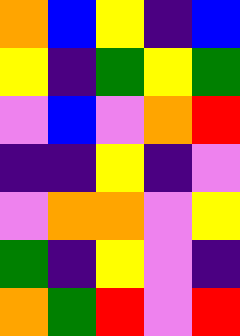[["orange", "blue", "yellow", "indigo", "blue"], ["yellow", "indigo", "green", "yellow", "green"], ["violet", "blue", "violet", "orange", "red"], ["indigo", "indigo", "yellow", "indigo", "violet"], ["violet", "orange", "orange", "violet", "yellow"], ["green", "indigo", "yellow", "violet", "indigo"], ["orange", "green", "red", "violet", "red"]]